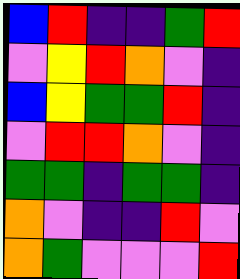[["blue", "red", "indigo", "indigo", "green", "red"], ["violet", "yellow", "red", "orange", "violet", "indigo"], ["blue", "yellow", "green", "green", "red", "indigo"], ["violet", "red", "red", "orange", "violet", "indigo"], ["green", "green", "indigo", "green", "green", "indigo"], ["orange", "violet", "indigo", "indigo", "red", "violet"], ["orange", "green", "violet", "violet", "violet", "red"]]